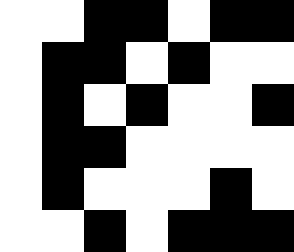[["white", "white", "black", "black", "white", "black", "black"], ["white", "black", "black", "white", "black", "white", "white"], ["white", "black", "white", "black", "white", "white", "black"], ["white", "black", "black", "white", "white", "white", "white"], ["white", "black", "white", "white", "white", "black", "white"], ["white", "white", "black", "white", "black", "black", "black"]]